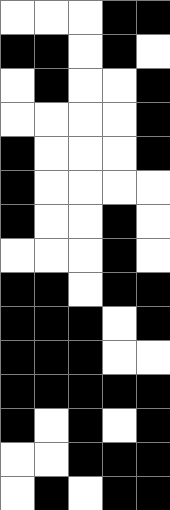[["white", "white", "white", "black", "black"], ["black", "black", "white", "black", "white"], ["white", "black", "white", "white", "black"], ["white", "white", "white", "white", "black"], ["black", "white", "white", "white", "black"], ["black", "white", "white", "white", "white"], ["black", "white", "white", "black", "white"], ["white", "white", "white", "black", "white"], ["black", "black", "white", "black", "black"], ["black", "black", "black", "white", "black"], ["black", "black", "black", "white", "white"], ["black", "black", "black", "black", "black"], ["black", "white", "black", "white", "black"], ["white", "white", "black", "black", "black"], ["white", "black", "white", "black", "black"]]